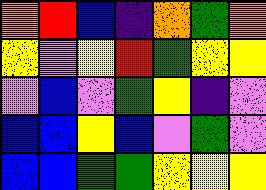[["orange", "red", "blue", "indigo", "orange", "green", "orange"], ["yellow", "violet", "yellow", "red", "green", "yellow", "yellow"], ["violet", "blue", "violet", "green", "yellow", "indigo", "violet"], ["blue", "blue", "yellow", "blue", "violet", "green", "violet"], ["blue", "blue", "green", "green", "yellow", "yellow", "yellow"]]